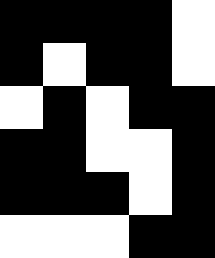[["black", "black", "black", "black", "white"], ["black", "white", "black", "black", "white"], ["white", "black", "white", "black", "black"], ["black", "black", "white", "white", "black"], ["black", "black", "black", "white", "black"], ["white", "white", "white", "black", "black"]]